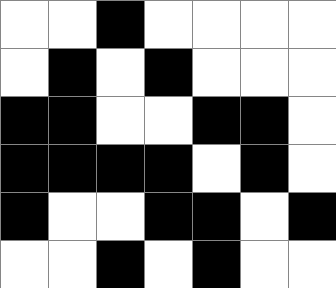[["white", "white", "black", "white", "white", "white", "white"], ["white", "black", "white", "black", "white", "white", "white"], ["black", "black", "white", "white", "black", "black", "white"], ["black", "black", "black", "black", "white", "black", "white"], ["black", "white", "white", "black", "black", "white", "black"], ["white", "white", "black", "white", "black", "white", "white"]]